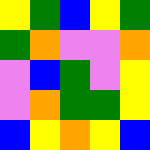[["yellow", "green", "blue", "yellow", "green"], ["green", "orange", "violet", "violet", "orange"], ["violet", "blue", "green", "violet", "yellow"], ["violet", "orange", "green", "green", "yellow"], ["blue", "yellow", "orange", "yellow", "blue"]]